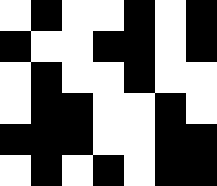[["white", "black", "white", "white", "black", "white", "black"], ["black", "white", "white", "black", "black", "white", "black"], ["white", "black", "white", "white", "black", "white", "white"], ["white", "black", "black", "white", "white", "black", "white"], ["black", "black", "black", "white", "white", "black", "black"], ["white", "black", "white", "black", "white", "black", "black"]]